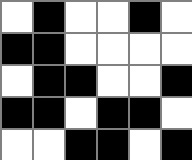[["white", "black", "white", "white", "black", "white"], ["black", "black", "white", "white", "white", "white"], ["white", "black", "black", "white", "white", "black"], ["black", "black", "white", "black", "black", "white"], ["white", "white", "black", "black", "white", "black"]]